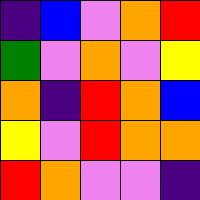[["indigo", "blue", "violet", "orange", "red"], ["green", "violet", "orange", "violet", "yellow"], ["orange", "indigo", "red", "orange", "blue"], ["yellow", "violet", "red", "orange", "orange"], ["red", "orange", "violet", "violet", "indigo"]]